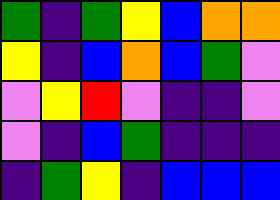[["green", "indigo", "green", "yellow", "blue", "orange", "orange"], ["yellow", "indigo", "blue", "orange", "blue", "green", "violet"], ["violet", "yellow", "red", "violet", "indigo", "indigo", "violet"], ["violet", "indigo", "blue", "green", "indigo", "indigo", "indigo"], ["indigo", "green", "yellow", "indigo", "blue", "blue", "blue"]]